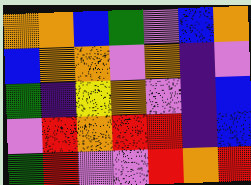[["orange", "orange", "blue", "green", "violet", "blue", "orange"], ["blue", "orange", "orange", "violet", "orange", "indigo", "violet"], ["green", "indigo", "yellow", "orange", "violet", "indigo", "blue"], ["violet", "red", "orange", "red", "red", "indigo", "blue"], ["green", "red", "violet", "violet", "red", "orange", "red"]]